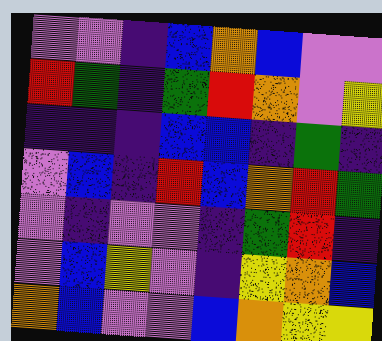[["violet", "violet", "indigo", "blue", "orange", "blue", "violet", "violet"], ["red", "green", "indigo", "green", "red", "orange", "violet", "yellow"], ["indigo", "indigo", "indigo", "blue", "blue", "indigo", "green", "indigo"], ["violet", "blue", "indigo", "red", "blue", "orange", "red", "green"], ["violet", "indigo", "violet", "violet", "indigo", "green", "red", "indigo"], ["violet", "blue", "yellow", "violet", "indigo", "yellow", "orange", "blue"], ["orange", "blue", "violet", "violet", "blue", "orange", "yellow", "yellow"]]